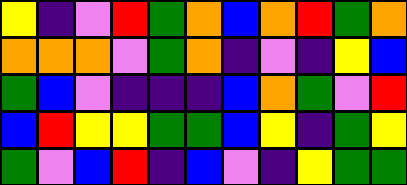[["yellow", "indigo", "violet", "red", "green", "orange", "blue", "orange", "red", "green", "orange"], ["orange", "orange", "orange", "violet", "green", "orange", "indigo", "violet", "indigo", "yellow", "blue"], ["green", "blue", "violet", "indigo", "indigo", "indigo", "blue", "orange", "green", "violet", "red"], ["blue", "red", "yellow", "yellow", "green", "green", "blue", "yellow", "indigo", "green", "yellow"], ["green", "violet", "blue", "red", "indigo", "blue", "violet", "indigo", "yellow", "green", "green"]]